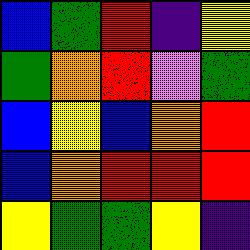[["blue", "green", "red", "indigo", "yellow"], ["green", "orange", "red", "violet", "green"], ["blue", "yellow", "blue", "orange", "red"], ["blue", "orange", "red", "red", "red"], ["yellow", "green", "green", "yellow", "indigo"]]